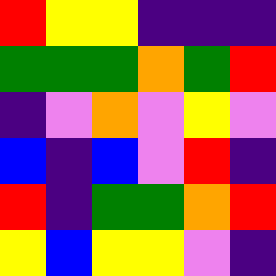[["red", "yellow", "yellow", "indigo", "indigo", "indigo"], ["green", "green", "green", "orange", "green", "red"], ["indigo", "violet", "orange", "violet", "yellow", "violet"], ["blue", "indigo", "blue", "violet", "red", "indigo"], ["red", "indigo", "green", "green", "orange", "red"], ["yellow", "blue", "yellow", "yellow", "violet", "indigo"]]